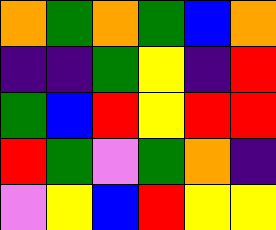[["orange", "green", "orange", "green", "blue", "orange"], ["indigo", "indigo", "green", "yellow", "indigo", "red"], ["green", "blue", "red", "yellow", "red", "red"], ["red", "green", "violet", "green", "orange", "indigo"], ["violet", "yellow", "blue", "red", "yellow", "yellow"]]